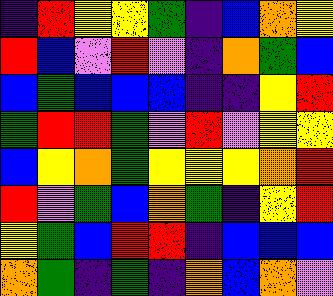[["indigo", "red", "yellow", "yellow", "green", "indigo", "blue", "orange", "yellow"], ["red", "blue", "violet", "red", "violet", "indigo", "orange", "green", "blue"], ["blue", "green", "blue", "blue", "blue", "indigo", "indigo", "yellow", "red"], ["green", "red", "red", "green", "violet", "red", "violet", "yellow", "yellow"], ["blue", "yellow", "orange", "green", "yellow", "yellow", "yellow", "orange", "red"], ["red", "violet", "green", "blue", "orange", "green", "indigo", "yellow", "red"], ["yellow", "green", "blue", "red", "red", "indigo", "blue", "blue", "blue"], ["orange", "green", "indigo", "green", "indigo", "orange", "blue", "orange", "violet"]]